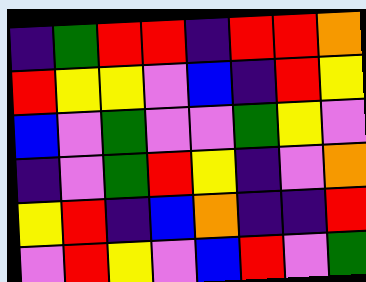[["indigo", "green", "red", "red", "indigo", "red", "red", "orange"], ["red", "yellow", "yellow", "violet", "blue", "indigo", "red", "yellow"], ["blue", "violet", "green", "violet", "violet", "green", "yellow", "violet"], ["indigo", "violet", "green", "red", "yellow", "indigo", "violet", "orange"], ["yellow", "red", "indigo", "blue", "orange", "indigo", "indigo", "red"], ["violet", "red", "yellow", "violet", "blue", "red", "violet", "green"]]